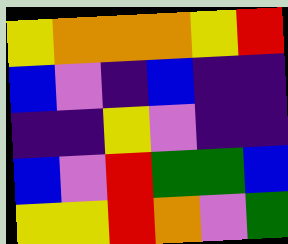[["yellow", "orange", "orange", "orange", "yellow", "red"], ["blue", "violet", "indigo", "blue", "indigo", "indigo"], ["indigo", "indigo", "yellow", "violet", "indigo", "indigo"], ["blue", "violet", "red", "green", "green", "blue"], ["yellow", "yellow", "red", "orange", "violet", "green"]]